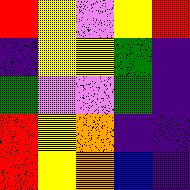[["red", "yellow", "violet", "yellow", "red"], ["indigo", "yellow", "yellow", "green", "indigo"], ["green", "violet", "violet", "green", "indigo"], ["red", "yellow", "orange", "indigo", "indigo"], ["red", "yellow", "orange", "blue", "indigo"]]